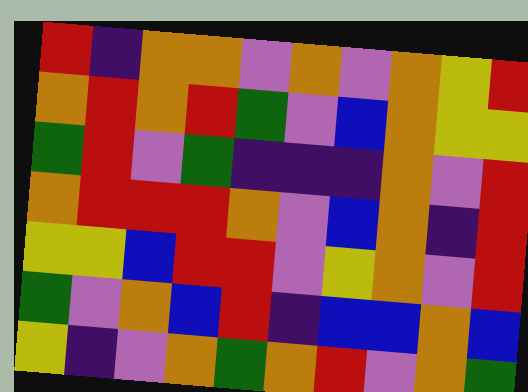[["red", "indigo", "orange", "orange", "violet", "orange", "violet", "orange", "yellow", "red"], ["orange", "red", "orange", "red", "green", "violet", "blue", "orange", "yellow", "yellow"], ["green", "red", "violet", "green", "indigo", "indigo", "indigo", "orange", "violet", "red"], ["orange", "red", "red", "red", "orange", "violet", "blue", "orange", "indigo", "red"], ["yellow", "yellow", "blue", "red", "red", "violet", "yellow", "orange", "violet", "red"], ["green", "violet", "orange", "blue", "red", "indigo", "blue", "blue", "orange", "blue"], ["yellow", "indigo", "violet", "orange", "green", "orange", "red", "violet", "orange", "green"]]